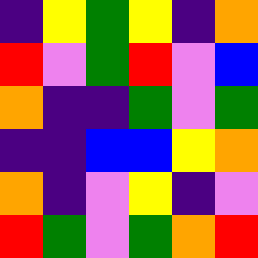[["indigo", "yellow", "green", "yellow", "indigo", "orange"], ["red", "violet", "green", "red", "violet", "blue"], ["orange", "indigo", "indigo", "green", "violet", "green"], ["indigo", "indigo", "blue", "blue", "yellow", "orange"], ["orange", "indigo", "violet", "yellow", "indigo", "violet"], ["red", "green", "violet", "green", "orange", "red"]]